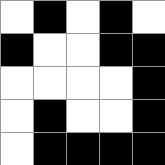[["white", "black", "white", "black", "white"], ["black", "white", "white", "black", "black"], ["white", "white", "white", "white", "black"], ["white", "black", "white", "white", "black"], ["white", "black", "black", "black", "black"]]